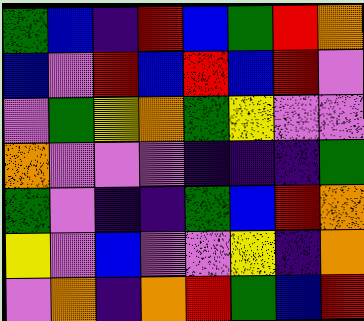[["green", "blue", "indigo", "red", "blue", "green", "red", "orange"], ["blue", "violet", "red", "blue", "red", "blue", "red", "violet"], ["violet", "green", "yellow", "orange", "green", "yellow", "violet", "violet"], ["orange", "violet", "violet", "violet", "indigo", "indigo", "indigo", "green"], ["green", "violet", "indigo", "indigo", "green", "blue", "red", "orange"], ["yellow", "violet", "blue", "violet", "violet", "yellow", "indigo", "orange"], ["violet", "orange", "indigo", "orange", "red", "green", "blue", "red"]]